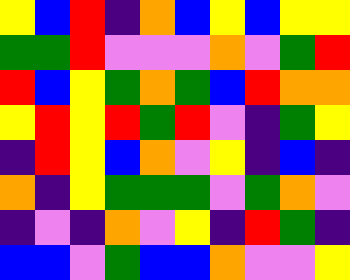[["yellow", "blue", "red", "indigo", "orange", "blue", "yellow", "blue", "yellow", "yellow"], ["green", "green", "red", "violet", "violet", "violet", "orange", "violet", "green", "red"], ["red", "blue", "yellow", "green", "orange", "green", "blue", "red", "orange", "orange"], ["yellow", "red", "yellow", "red", "green", "red", "violet", "indigo", "green", "yellow"], ["indigo", "red", "yellow", "blue", "orange", "violet", "yellow", "indigo", "blue", "indigo"], ["orange", "indigo", "yellow", "green", "green", "green", "violet", "green", "orange", "violet"], ["indigo", "violet", "indigo", "orange", "violet", "yellow", "indigo", "red", "green", "indigo"], ["blue", "blue", "violet", "green", "blue", "blue", "orange", "violet", "violet", "yellow"]]